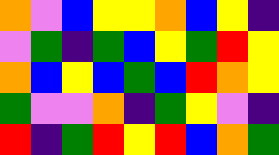[["orange", "violet", "blue", "yellow", "yellow", "orange", "blue", "yellow", "indigo"], ["violet", "green", "indigo", "green", "blue", "yellow", "green", "red", "yellow"], ["orange", "blue", "yellow", "blue", "green", "blue", "red", "orange", "yellow"], ["green", "violet", "violet", "orange", "indigo", "green", "yellow", "violet", "indigo"], ["red", "indigo", "green", "red", "yellow", "red", "blue", "orange", "green"]]